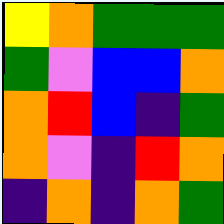[["yellow", "orange", "green", "green", "green"], ["green", "violet", "blue", "blue", "orange"], ["orange", "red", "blue", "indigo", "green"], ["orange", "violet", "indigo", "red", "orange"], ["indigo", "orange", "indigo", "orange", "green"]]